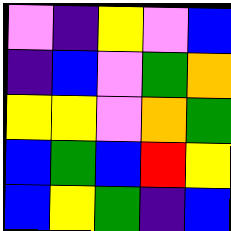[["violet", "indigo", "yellow", "violet", "blue"], ["indigo", "blue", "violet", "green", "orange"], ["yellow", "yellow", "violet", "orange", "green"], ["blue", "green", "blue", "red", "yellow"], ["blue", "yellow", "green", "indigo", "blue"]]